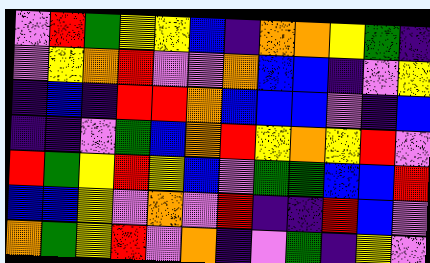[["violet", "red", "green", "yellow", "yellow", "blue", "indigo", "orange", "orange", "yellow", "green", "indigo"], ["violet", "yellow", "orange", "red", "violet", "violet", "orange", "blue", "blue", "indigo", "violet", "yellow"], ["indigo", "blue", "indigo", "red", "red", "orange", "blue", "blue", "blue", "violet", "indigo", "blue"], ["indigo", "indigo", "violet", "green", "blue", "orange", "red", "yellow", "orange", "yellow", "red", "violet"], ["red", "green", "yellow", "red", "yellow", "blue", "violet", "green", "green", "blue", "blue", "red"], ["blue", "blue", "yellow", "violet", "orange", "violet", "red", "indigo", "indigo", "red", "blue", "violet"], ["orange", "green", "yellow", "red", "violet", "orange", "indigo", "violet", "green", "indigo", "yellow", "violet"]]